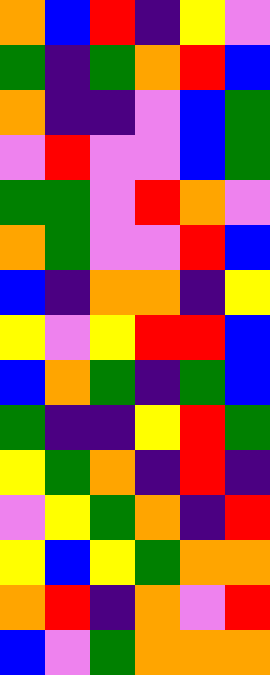[["orange", "blue", "red", "indigo", "yellow", "violet"], ["green", "indigo", "green", "orange", "red", "blue"], ["orange", "indigo", "indigo", "violet", "blue", "green"], ["violet", "red", "violet", "violet", "blue", "green"], ["green", "green", "violet", "red", "orange", "violet"], ["orange", "green", "violet", "violet", "red", "blue"], ["blue", "indigo", "orange", "orange", "indigo", "yellow"], ["yellow", "violet", "yellow", "red", "red", "blue"], ["blue", "orange", "green", "indigo", "green", "blue"], ["green", "indigo", "indigo", "yellow", "red", "green"], ["yellow", "green", "orange", "indigo", "red", "indigo"], ["violet", "yellow", "green", "orange", "indigo", "red"], ["yellow", "blue", "yellow", "green", "orange", "orange"], ["orange", "red", "indigo", "orange", "violet", "red"], ["blue", "violet", "green", "orange", "orange", "orange"]]